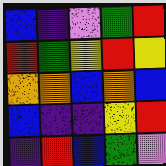[["blue", "indigo", "violet", "green", "red"], ["red", "green", "yellow", "red", "yellow"], ["orange", "orange", "blue", "orange", "blue"], ["blue", "indigo", "indigo", "yellow", "red"], ["indigo", "red", "blue", "green", "violet"]]